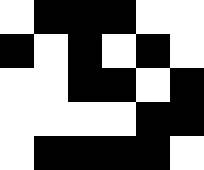[["white", "black", "black", "black", "white", "white"], ["black", "white", "black", "white", "black", "white"], ["white", "white", "black", "black", "white", "black"], ["white", "white", "white", "white", "black", "black"], ["white", "black", "black", "black", "black", "white"]]